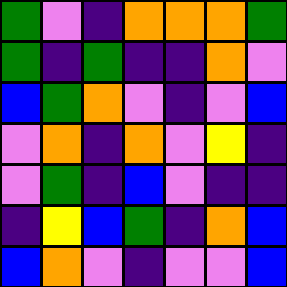[["green", "violet", "indigo", "orange", "orange", "orange", "green"], ["green", "indigo", "green", "indigo", "indigo", "orange", "violet"], ["blue", "green", "orange", "violet", "indigo", "violet", "blue"], ["violet", "orange", "indigo", "orange", "violet", "yellow", "indigo"], ["violet", "green", "indigo", "blue", "violet", "indigo", "indigo"], ["indigo", "yellow", "blue", "green", "indigo", "orange", "blue"], ["blue", "orange", "violet", "indigo", "violet", "violet", "blue"]]